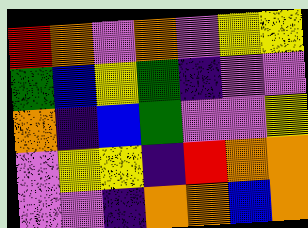[["red", "orange", "violet", "orange", "violet", "yellow", "yellow"], ["green", "blue", "yellow", "green", "indigo", "violet", "violet"], ["orange", "indigo", "blue", "green", "violet", "violet", "yellow"], ["violet", "yellow", "yellow", "indigo", "red", "orange", "orange"], ["violet", "violet", "indigo", "orange", "orange", "blue", "orange"]]